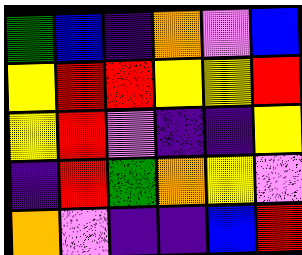[["green", "blue", "indigo", "orange", "violet", "blue"], ["yellow", "red", "red", "yellow", "yellow", "red"], ["yellow", "red", "violet", "indigo", "indigo", "yellow"], ["indigo", "red", "green", "orange", "yellow", "violet"], ["orange", "violet", "indigo", "indigo", "blue", "red"]]